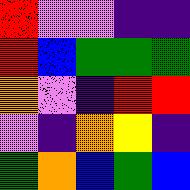[["red", "violet", "violet", "indigo", "indigo"], ["red", "blue", "green", "green", "green"], ["orange", "violet", "indigo", "red", "red"], ["violet", "indigo", "orange", "yellow", "indigo"], ["green", "orange", "blue", "green", "blue"]]